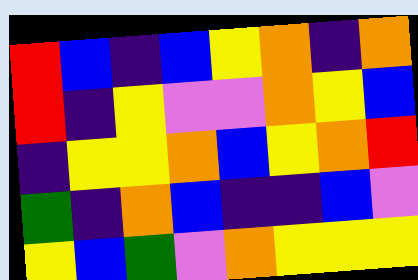[["red", "blue", "indigo", "blue", "yellow", "orange", "indigo", "orange"], ["red", "indigo", "yellow", "violet", "violet", "orange", "yellow", "blue"], ["indigo", "yellow", "yellow", "orange", "blue", "yellow", "orange", "red"], ["green", "indigo", "orange", "blue", "indigo", "indigo", "blue", "violet"], ["yellow", "blue", "green", "violet", "orange", "yellow", "yellow", "yellow"]]